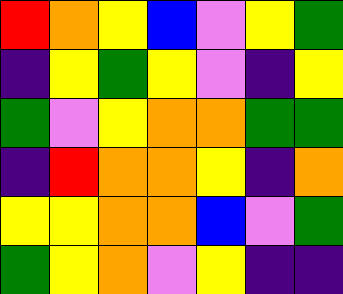[["red", "orange", "yellow", "blue", "violet", "yellow", "green"], ["indigo", "yellow", "green", "yellow", "violet", "indigo", "yellow"], ["green", "violet", "yellow", "orange", "orange", "green", "green"], ["indigo", "red", "orange", "orange", "yellow", "indigo", "orange"], ["yellow", "yellow", "orange", "orange", "blue", "violet", "green"], ["green", "yellow", "orange", "violet", "yellow", "indigo", "indigo"]]